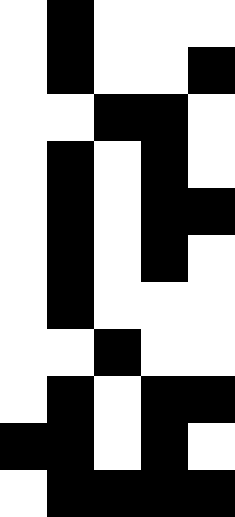[["white", "black", "white", "white", "white"], ["white", "black", "white", "white", "black"], ["white", "white", "black", "black", "white"], ["white", "black", "white", "black", "white"], ["white", "black", "white", "black", "black"], ["white", "black", "white", "black", "white"], ["white", "black", "white", "white", "white"], ["white", "white", "black", "white", "white"], ["white", "black", "white", "black", "black"], ["black", "black", "white", "black", "white"], ["white", "black", "black", "black", "black"]]